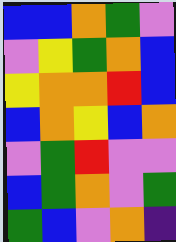[["blue", "blue", "orange", "green", "violet"], ["violet", "yellow", "green", "orange", "blue"], ["yellow", "orange", "orange", "red", "blue"], ["blue", "orange", "yellow", "blue", "orange"], ["violet", "green", "red", "violet", "violet"], ["blue", "green", "orange", "violet", "green"], ["green", "blue", "violet", "orange", "indigo"]]